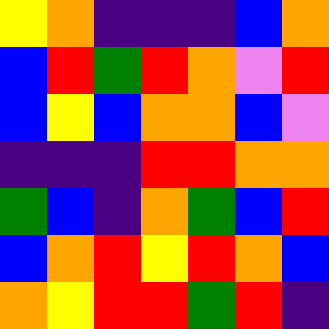[["yellow", "orange", "indigo", "indigo", "indigo", "blue", "orange"], ["blue", "red", "green", "red", "orange", "violet", "red"], ["blue", "yellow", "blue", "orange", "orange", "blue", "violet"], ["indigo", "indigo", "indigo", "red", "red", "orange", "orange"], ["green", "blue", "indigo", "orange", "green", "blue", "red"], ["blue", "orange", "red", "yellow", "red", "orange", "blue"], ["orange", "yellow", "red", "red", "green", "red", "indigo"]]